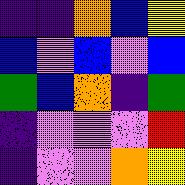[["indigo", "indigo", "orange", "blue", "yellow"], ["blue", "violet", "blue", "violet", "blue"], ["green", "blue", "orange", "indigo", "green"], ["indigo", "violet", "violet", "violet", "red"], ["indigo", "violet", "violet", "orange", "yellow"]]